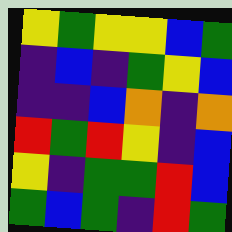[["yellow", "green", "yellow", "yellow", "blue", "green"], ["indigo", "blue", "indigo", "green", "yellow", "blue"], ["indigo", "indigo", "blue", "orange", "indigo", "orange"], ["red", "green", "red", "yellow", "indigo", "blue"], ["yellow", "indigo", "green", "green", "red", "blue"], ["green", "blue", "green", "indigo", "red", "green"]]